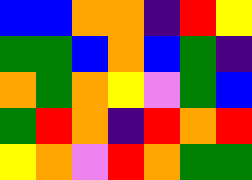[["blue", "blue", "orange", "orange", "indigo", "red", "yellow"], ["green", "green", "blue", "orange", "blue", "green", "indigo"], ["orange", "green", "orange", "yellow", "violet", "green", "blue"], ["green", "red", "orange", "indigo", "red", "orange", "red"], ["yellow", "orange", "violet", "red", "orange", "green", "green"]]